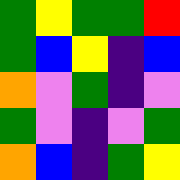[["green", "yellow", "green", "green", "red"], ["green", "blue", "yellow", "indigo", "blue"], ["orange", "violet", "green", "indigo", "violet"], ["green", "violet", "indigo", "violet", "green"], ["orange", "blue", "indigo", "green", "yellow"]]